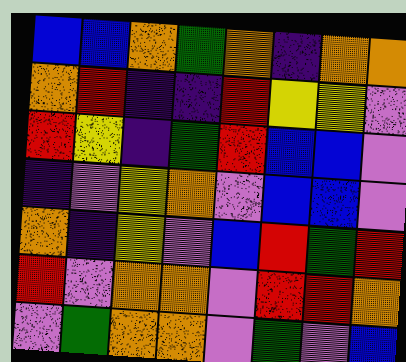[["blue", "blue", "orange", "green", "orange", "indigo", "orange", "orange"], ["orange", "red", "indigo", "indigo", "red", "yellow", "yellow", "violet"], ["red", "yellow", "indigo", "green", "red", "blue", "blue", "violet"], ["indigo", "violet", "yellow", "orange", "violet", "blue", "blue", "violet"], ["orange", "indigo", "yellow", "violet", "blue", "red", "green", "red"], ["red", "violet", "orange", "orange", "violet", "red", "red", "orange"], ["violet", "green", "orange", "orange", "violet", "green", "violet", "blue"]]